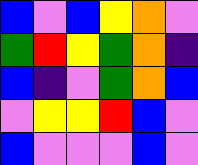[["blue", "violet", "blue", "yellow", "orange", "violet"], ["green", "red", "yellow", "green", "orange", "indigo"], ["blue", "indigo", "violet", "green", "orange", "blue"], ["violet", "yellow", "yellow", "red", "blue", "violet"], ["blue", "violet", "violet", "violet", "blue", "violet"]]